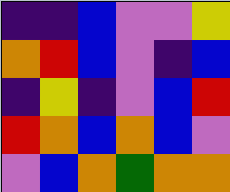[["indigo", "indigo", "blue", "violet", "violet", "yellow"], ["orange", "red", "blue", "violet", "indigo", "blue"], ["indigo", "yellow", "indigo", "violet", "blue", "red"], ["red", "orange", "blue", "orange", "blue", "violet"], ["violet", "blue", "orange", "green", "orange", "orange"]]